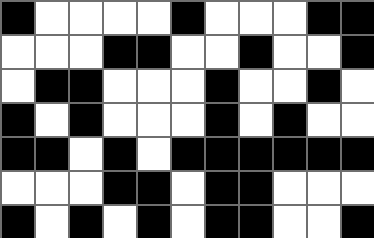[["black", "white", "white", "white", "white", "black", "white", "white", "white", "black", "black"], ["white", "white", "white", "black", "black", "white", "white", "black", "white", "white", "black"], ["white", "black", "black", "white", "white", "white", "black", "white", "white", "black", "white"], ["black", "white", "black", "white", "white", "white", "black", "white", "black", "white", "white"], ["black", "black", "white", "black", "white", "black", "black", "black", "black", "black", "black"], ["white", "white", "white", "black", "black", "white", "black", "black", "white", "white", "white"], ["black", "white", "black", "white", "black", "white", "black", "black", "white", "white", "black"]]